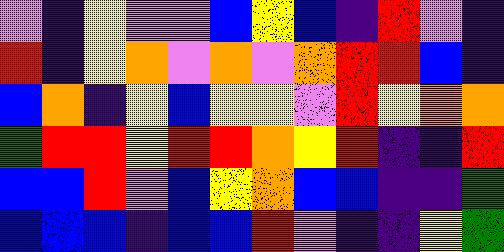[["violet", "indigo", "yellow", "violet", "violet", "blue", "yellow", "blue", "indigo", "red", "violet", "indigo"], ["red", "indigo", "yellow", "orange", "violet", "orange", "violet", "orange", "red", "red", "blue", "indigo"], ["blue", "orange", "indigo", "yellow", "blue", "yellow", "yellow", "violet", "red", "yellow", "orange", "orange"], ["green", "red", "red", "yellow", "red", "red", "orange", "yellow", "red", "indigo", "indigo", "red"], ["blue", "blue", "red", "violet", "blue", "yellow", "orange", "blue", "blue", "indigo", "indigo", "green"], ["blue", "blue", "blue", "indigo", "blue", "blue", "red", "violet", "indigo", "indigo", "yellow", "green"]]